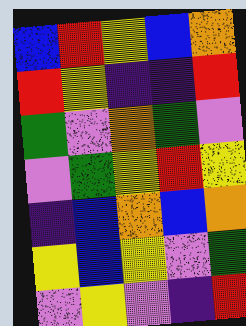[["blue", "red", "yellow", "blue", "orange"], ["red", "yellow", "indigo", "indigo", "red"], ["green", "violet", "orange", "green", "violet"], ["violet", "green", "yellow", "red", "yellow"], ["indigo", "blue", "orange", "blue", "orange"], ["yellow", "blue", "yellow", "violet", "green"], ["violet", "yellow", "violet", "indigo", "red"]]